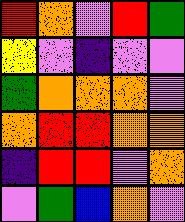[["red", "orange", "violet", "red", "green"], ["yellow", "violet", "indigo", "violet", "violet"], ["green", "orange", "orange", "orange", "violet"], ["orange", "red", "red", "orange", "orange"], ["indigo", "red", "red", "violet", "orange"], ["violet", "green", "blue", "orange", "violet"]]